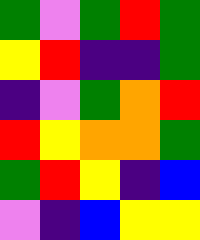[["green", "violet", "green", "red", "green"], ["yellow", "red", "indigo", "indigo", "green"], ["indigo", "violet", "green", "orange", "red"], ["red", "yellow", "orange", "orange", "green"], ["green", "red", "yellow", "indigo", "blue"], ["violet", "indigo", "blue", "yellow", "yellow"]]